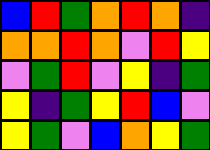[["blue", "red", "green", "orange", "red", "orange", "indigo"], ["orange", "orange", "red", "orange", "violet", "red", "yellow"], ["violet", "green", "red", "violet", "yellow", "indigo", "green"], ["yellow", "indigo", "green", "yellow", "red", "blue", "violet"], ["yellow", "green", "violet", "blue", "orange", "yellow", "green"]]